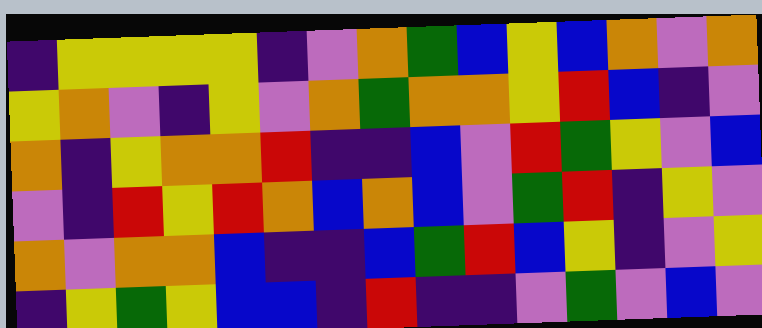[["indigo", "yellow", "yellow", "yellow", "yellow", "indigo", "violet", "orange", "green", "blue", "yellow", "blue", "orange", "violet", "orange"], ["yellow", "orange", "violet", "indigo", "yellow", "violet", "orange", "green", "orange", "orange", "yellow", "red", "blue", "indigo", "violet"], ["orange", "indigo", "yellow", "orange", "orange", "red", "indigo", "indigo", "blue", "violet", "red", "green", "yellow", "violet", "blue"], ["violet", "indigo", "red", "yellow", "red", "orange", "blue", "orange", "blue", "violet", "green", "red", "indigo", "yellow", "violet"], ["orange", "violet", "orange", "orange", "blue", "indigo", "indigo", "blue", "green", "red", "blue", "yellow", "indigo", "violet", "yellow"], ["indigo", "yellow", "green", "yellow", "blue", "blue", "indigo", "red", "indigo", "indigo", "violet", "green", "violet", "blue", "violet"]]